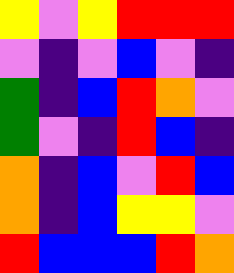[["yellow", "violet", "yellow", "red", "red", "red"], ["violet", "indigo", "violet", "blue", "violet", "indigo"], ["green", "indigo", "blue", "red", "orange", "violet"], ["green", "violet", "indigo", "red", "blue", "indigo"], ["orange", "indigo", "blue", "violet", "red", "blue"], ["orange", "indigo", "blue", "yellow", "yellow", "violet"], ["red", "blue", "blue", "blue", "red", "orange"]]